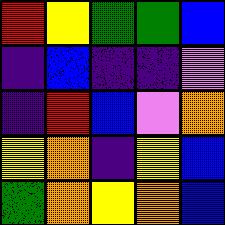[["red", "yellow", "green", "green", "blue"], ["indigo", "blue", "indigo", "indigo", "violet"], ["indigo", "red", "blue", "violet", "orange"], ["yellow", "orange", "indigo", "yellow", "blue"], ["green", "orange", "yellow", "orange", "blue"]]